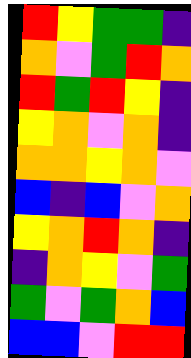[["red", "yellow", "green", "green", "indigo"], ["orange", "violet", "green", "red", "orange"], ["red", "green", "red", "yellow", "indigo"], ["yellow", "orange", "violet", "orange", "indigo"], ["orange", "orange", "yellow", "orange", "violet"], ["blue", "indigo", "blue", "violet", "orange"], ["yellow", "orange", "red", "orange", "indigo"], ["indigo", "orange", "yellow", "violet", "green"], ["green", "violet", "green", "orange", "blue"], ["blue", "blue", "violet", "red", "red"]]